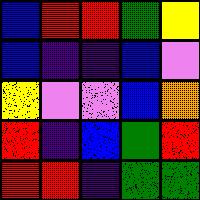[["blue", "red", "red", "green", "yellow"], ["blue", "indigo", "indigo", "blue", "violet"], ["yellow", "violet", "violet", "blue", "orange"], ["red", "indigo", "blue", "green", "red"], ["red", "red", "indigo", "green", "green"]]